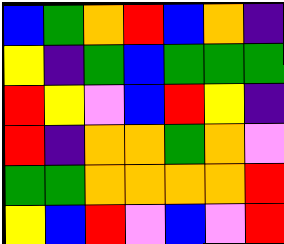[["blue", "green", "orange", "red", "blue", "orange", "indigo"], ["yellow", "indigo", "green", "blue", "green", "green", "green"], ["red", "yellow", "violet", "blue", "red", "yellow", "indigo"], ["red", "indigo", "orange", "orange", "green", "orange", "violet"], ["green", "green", "orange", "orange", "orange", "orange", "red"], ["yellow", "blue", "red", "violet", "blue", "violet", "red"]]